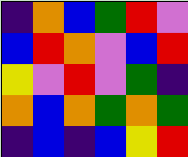[["indigo", "orange", "blue", "green", "red", "violet"], ["blue", "red", "orange", "violet", "blue", "red"], ["yellow", "violet", "red", "violet", "green", "indigo"], ["orange", "blue", "orange", "green", "orange", "green"], ["indigo", "blue", "indigo", "blue", "yellow", "red"]]